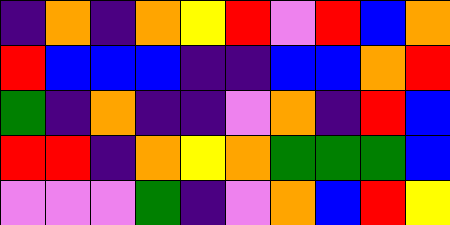[["indigo", "orange", "indigo", "orange", "yellow", "red", "violet", "red", "blue", "orange"], ["red", "blue", "blue", "blue", "indigo", "indigo", "blue", "blue", "orange", "red"], ["green", "indigo", "orange", "indigo", "indigo", "violet", "orange", "indigo", "red", "blue"], ["red", "red", "indigo", "orange", "yellow", "orange", "green", "green", "green", "blue"], ["violet", "violet", "violet", "green", "indigo", "violet", "orange", "blue", "red", "yellow"]]